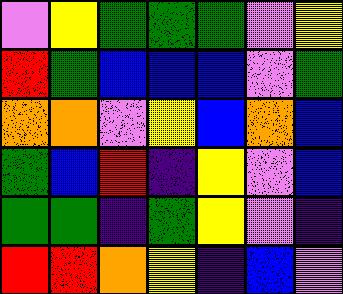[["violet", "yellow", "green", "green", "green", "violet", "yellow"], ["red", "green", "blue", "blue", "blue", "violet", "green"], ["orange", "orange", "violet", "yellow", "blue", "orange", "blue"], ["green", "blue", "red", "indigo", "yellow", "violet", "blue"], ["green", "green", "indigo", "green", "yellow", "violet", "indigo"], ["red", "red", "orange", "yellow", "indigo", "blue", "violet"]]